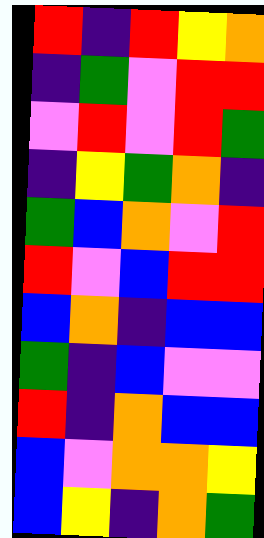[["red", "indigo", "red", "yellow", "orange"], ["indigo", "green", "violet", "red", "red"], ["violet", "red", "violet", "red", "green"], ["indigo", "yellow", "green", "orange", "indigo"], ["green", "blue", "orange", "violet", "red"], ["red", "violet", "blue", "red", "red"], ["blue", "orange", "indigo", "blue", "blue"], ["green", "indigo", "blue", "violet", "violet"], ["red", "indigo", "orange", "blue", "blue"], ["blue", "violet", "orange", "orange", "yellow"], ["blue", "yellow", "indigo", "orange", "green"]]